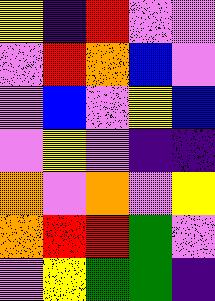[["yellow", "indigo", "red", "violet", "violet"], ["violet", "red", "orange", "blue", "violet"], ["violet", "blue", "violet", "yellow", "blue"], ["violet", "yellow", "violet", "indigo", "indigo"], ["orange", "violet", "orange", "violet", "yellow"], ["orange", "red", "red", "green", "violet"], ["violet", "yellow", "green", "green", "indigo"]]